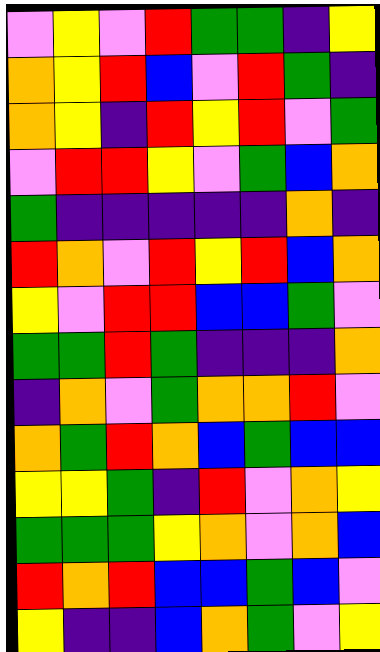[["violet", "yellow", "violet", "red", "green", "green", "indigo", "yellow"], ["orange", "yellow", "red", "blue", "violet", "red", "green", "indigo"], ["orange", "yellow", "indigo", "red", "yellow", "red", "violet", "green"], ["violet", "red", "red", "yellow", "violet", "green", "blue", "orange"], ["green", "indigo", "indigo", "indigo", "indigo", "indigo", "orange", "indigo"], ["red", "orange", "violet", "red", "yellow", "red", "blue", "orange"], ["yellow", "violet", "red", "red", "blue", "blue", "green", "violet"], ["green", "green", "red", "green", "indigo", "indigo", "indigo", "orange"], ["indigo", "orange", "violet", "green", "orange", "orange", "red", "violet"], ["orange", "green", "red", "orange", "blue", "green", "blue", "blue"], ["yellow", "yellow", "green", "indigo", "red", "violet", "orange", "yellow"], ["green", "green", "green", "yellow", "orange", "violet", "orange", "blue"], ["red", "orange", "red", "blue", "blue", "green", "blue", "violet"], ["yellow", "indigo", "indigo", "blue", "orange", "green", "violet", "yellow"]]